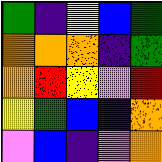[["green", "indigo", "yellow", "blue", "green"], ["orange", "orange", "orange", "indigo", "green"], ["orange", "red", "yellow", "violet", "red"], ["yellow", "green", "blue", "indigo", "orange"], ["violet", "blue", "indigo", "violet", "orange"]]